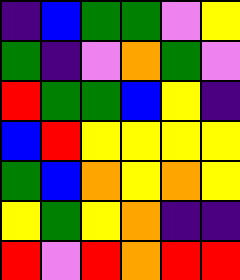[["indigo", "blue", "green", "green", "violet", "yellow"], ["green", "indigo", "violet", "orange", "green", "violet"], ["red", "green", "green", "blue", "yellow", "indigo"], ["blue", "red", "yellow", "yellow", "yellow", "yellow"], ["green", "blue", "orange", "yellow", "orange", "yellow"], ["yellow", "green", "yellow", "orange", "indigo", "indigo"], ["red", "violet", "red", "orange", "red", "red"]]